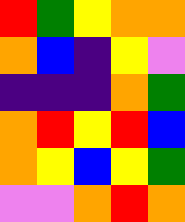[["red", "green", "yellow", "orange", "orange"], ["orange", "blue", "indigo", "yellow", "violet"], ["indigo", "indigo", "indigo", "orange", "green"], ["orange", "red", "yellow", "red", "blue"], ["orange", "yellow", "blue", "yellow", "green"], ["violet", "violet", "orange", "red", "orange"]]